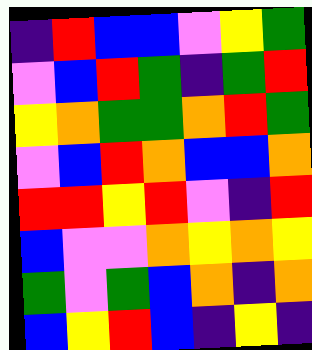[["indigo", "red", "blue", "blue", "violet", "yellow", "green"], ["violet", "blue", "red", "green", "indigo", "green", "red"], ["yellow", "orange", "green", "green", "orange", "red", "green"], ["violet", "blue", "red", "orange", "blue", "blue", "orange"], ["red", "red", "yellow", "red", "violet", "indigo", "red"], ["blue", "violet", "violet", "orange", "yellow", "orange", "yellow"], ["green", "violet", "green", "blue", "orange", "indigo", "orange"], ["blue", "yellow", "red", "blue", "indigo", "yellow", "indigo"]]